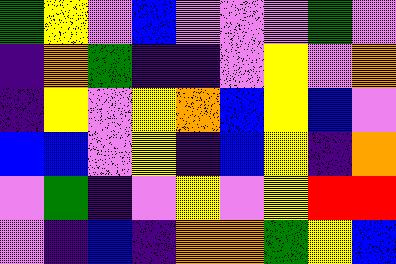[["green", "yellow", "violet", "blue", "violet", "violet", "violet", "green", "violet"], ["indigo", "orange", "green", "indigo", "indigo", "violet", "yellow", "violet", "orange"], ["indigo", "yellow", "violet", "yellow", "orange", "blue", "yellow", "blue", "violet"], ["blue", "blue", "violet", "yellow", "indigo", "blue", "yellow", "indigo", "orange"], ["violet", "green", "indigo", "violet", "yellow", "violet", "yellow", "red", "red"], ["violet", "indigo", "blue", "indigo", "orange", "orange", "green", "yellow", "blue"]]